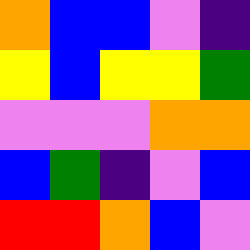[["orange", "blue", "blue", "violet", "indigo"], ["yellow", "blue", "yellow", "yellow", "green"], ["violet", "violet", "violet", "orange", "orange"], ["blue", "green", "indigo", "violet", "blue"], ["red", "red", "orange", "blue", "violet"]]